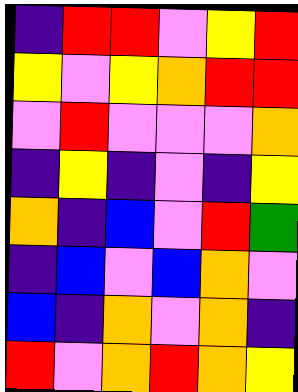[["indigo", "red", "red", "violet", "yellow", "red"], ["yellow", "violet", "yellow", "orange", "red", "red"], ["violet", "red", "violet", "violet", "violet", "orange"], ["indigo", "yellow", "indigo", "violet", "indigo", "yellow"], ["orange", "indigo", "blue", "violet", "red", "green"], ["indigo", "blue", "violet", "blue", "orange", "violet"], ["blue", "indigo", "orange", "violet", "orange", "indigo"], ["red", "violet", "orange", "red", "orange", "yellow"]]